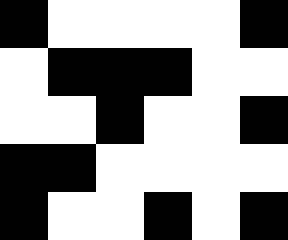[["black", "white", "white", "white", "white", "black"], ["white", "black", "black", "black", "white", "white"], ["white", "white", "black", "white", "white", "black"], ["black", "black", "white", "white", "white", "white"], ["black", "white", "white", "black", "white", "black"]]